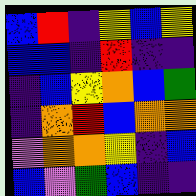[["blue", "red", "indigo", "yellow", "blue", "yellow"], ["blue", "blue", "indigo", "red", "indigo", "indigo"], ["indigo", "blue", "yellow", "orange", "blue", "green"], ["indigo", "orange", "red", "blue", "orange", "orange"], ["violet", "orange", "orange", "yellow", "indigo", "blue"], ["blue", "violet", "green", "blue", "indigo", "indigo"]]